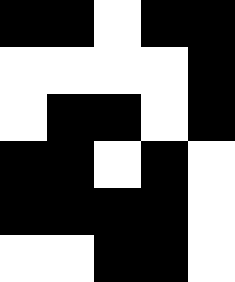[["black", "black", "white", "black", "black"], ["white", "white", "white", "white", "black"], ["white", "black", "black", "white", "black"], ["black", "black", "white", "black", "white"], ["black", "black", "black", "black", "white"], ["white", "white", "black", "black", "white"]]